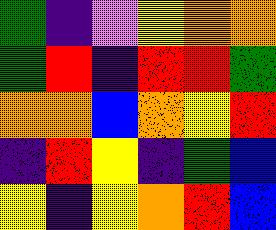[["green", "indigo", "violet", "yellow", "orange", "orange"], ["green", "red", "indigo", "red", "red", "green"], ["orange", "orange", "blue", "orange", "yellow", "red"], ["indigo", "red", "yellow", "indigo", "green", "blue"], ["yellow", "indigo", "yellow", "orange", "red", "blue"]]